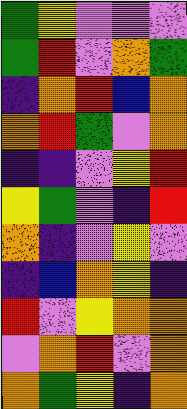[["green", "yellow", "violet", "violet", "violet"], ["green", "red", "violet", "orange", "green"], ["indigo", "orange", "red", "blue", "orange"], ["orange", "red", "green", "violet", "orange"], ["indigo", "indigo", "violet", "yellow", "red"], ["yellow", "green", "violet", "indigo", "red"], ["orange", "indigo", "violet", "yellow", "violet"], ["indigo", "blue", "orange", "yellow", "indigo"], ["red", "violet", "yellow", "orange", "orange"], ["violet", "orange", "red", "violet", "orange"], ["orange", "green", "yellow", "indigo", "orange"]]